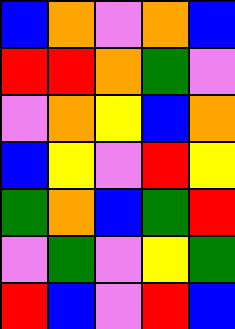[["blue", "orange", "violet", "orange", "blue"], ["red", "red", "orange", "green", "violet"], ["violet", "orange", "yellow", "blue", "orange"], ["blue", "yellow", "violet", "red", "yellow"], ["green", "orange", "blue", "green", "red"], ["violet", "green", "violet", "yellow", "green"], ["red", "blue", "violet", "red", "blue"]]